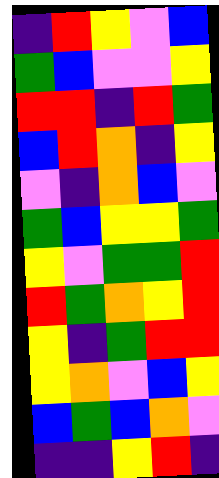[["indigo", "red", "yellow", "violet", "blue"], ["green", "blue", "violet", "violet", "yellow"], ["red", "red", "indigo", "red", "green"], ["blue", "red", "orange", "indigo", "yellow"], ["violet", "indigo", "orange", "blue", "violet"], ["green", "blue", "yellow", "yellow", "green"], ["yellow", "violet", "green", "green", "red"], ["red", "green", "orange", "yellow", "red"], ["yellow", "indigo", "green", "red", "red"], ["yellow", "orange", "violet", "blue", "yellow"], ["blue", "green", "blue", "orange", "violet"], ["indigo", "indigo", "yellow", "red", "indigo"]]